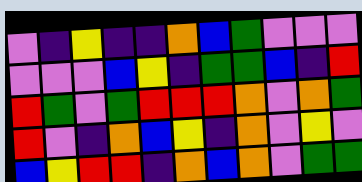[["violet", "indigo", "yellow", "indigo", "indigo", "orange", "blue", "green", "violet", "violet", "violet"], ["violet", "violet", "violet", "blue", "yellow", "indigo", "green", "green", "blue", "indigo", "red"], ["red", "green", "violet", "green", "red", "red", "red", "orange", "violet", "orange", "green"], ["red", "violet", "indigo", "orange", "blue", "yellow", "indigo", "orange", "violet", "yellow", "violet"], ["blue", "yellow", "red", "red", "indigo", "orange", "blue", "orange", "violet", "green", "green"]]